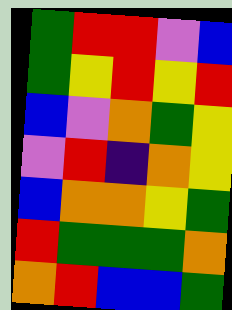[["green", "red", "red", "violet", "blue"], ["green", "yellow", "red", "yellow", "red"], ["blue", "violet", "orange", "green", "yellow"], ["violet", "red", "indigo", "orange", "yellow"], ["blue", "orange", "orange", "yellow", "green"], ["red", "green", "green", "green", "orange"], ["orange", "red", "blue", "blue", "green"]]